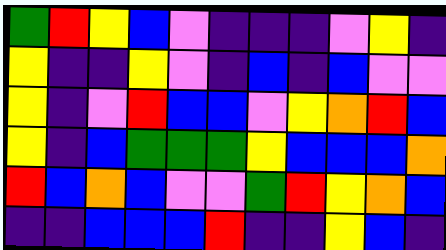[["green", "red", "yellow", "blue", "violet", "indigo", "indigo", "indigo", "violet", "yellow", "indigo"], ["yellow", "indigo", "indigo", "yellow", "violet", "indigo", "blue", "indigo", "blue", "violet", "violet"], ["yellow", "indigo", "violet", "red", "blue", "blue", "violet", "yellow", "orange", "red", "blue"], ["yellow", "indigo", "blue", "green", "green", "green", "yellow", "blue", "blue", "blue", "orange"], ["red", "blue", "orange", "blue", "violet", "violet", "green", "red", "yellow", "orange", "blue"], ["indigo", "indigo", "blue", "blue", "blue", "red", "indigo", "indigo", "yellow", "blue", "indigo"]]